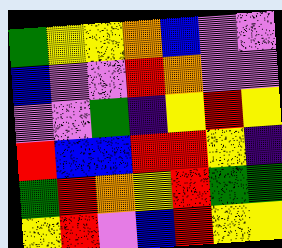[["green", "yellow", "yellow", "orange", "blue", "violet", "violet"], ["blue", "violet", "violet", "red", "orange", "violet", "violet"], ["violet", "violet", "green", "indigo", "yellow", "red", "yellow"], ["red", "blue", "blue", "red", "red", "yellow", "indigo"], ["green", "red", "orange", "yellow", "red", "green", "green"], ["yellow", "red", "violet", "blue", "red", "yellow", "yellow"]]